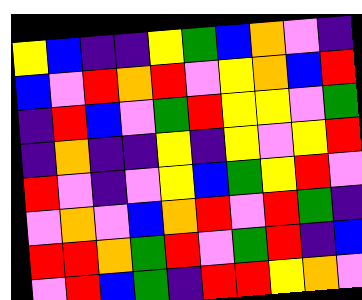[["yellow", "blue", "indigo", "indigo", "yellow", "green", "blue", "orange", "violet", "indigo"], ["blue", "violet", "red", "orange", "red", "violet", "yellow", "orange", "blue", "red"], ["indigo", "red", "blue", "violet", "green", "red", "yellow", "yellow", "violet", "green"], ["indigo", "orange", "indigo", "indigo", "yellow", "indigo", "yellow", "violet", "yellow", "red"], ["red", "violet", "indigo", "violet", "yellow", "blue", "green", "yellow", "red", "violet"], ["violet", "orange", "violet", "blue", "orange", "red", "violet", "red", "green", "indigo"], ["red", "red", "orange", "green", "red", "violet", "green", "red", "indigo", "blue"], ["violet", "red", "blue", "green", "indigo", "red", "red", "yellow", "orange", "violet"]]